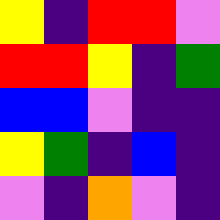[["yellow", "indigo", "red", "red", "violet"], ["red", "red", "yellow", "indigo", "green"], ["blue", "blue", "violet", "indigo", "indigo"], ["yellow", "green", "indigo", "blue", "indigo"], ["violet", "indigo", "orange", "violet", "indigo"]]